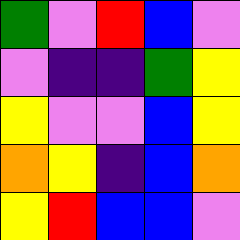[["green", "violet", "red", "blue", "violet"], ["violet", "indigo", "indigo", "green", "yellow"], ["yellow", "violet", "violet", "blue", "yellow"], ["orange", "yellow", "indigo", "blue", "orange"], ["yellow", "red", "blue", "blue", "violet"]]